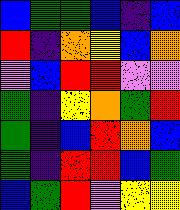[["blue", "green", "green", "blue", "indigo", "blue"], ["red", "indigo", "orange", "yellow", "blue", "orange"], ["violet", "blue", "red", "red", "violet", "violet"], ["green", "indigo", "yellow", "orange", "green", "red"], ["green", "indigo", "blue", "red", "orange", "blue"], ["green", "indigo", "red", "red", "blue", "green"], ["blue", "green", "red", "violet", "yellow", "yellow"]]